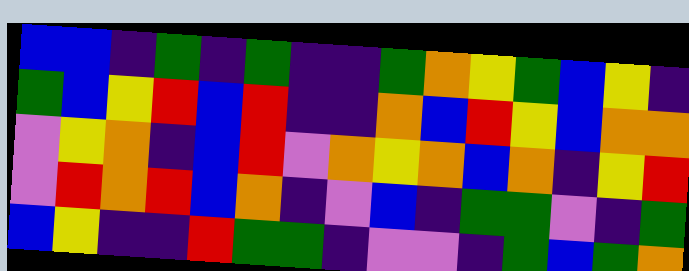[["blue", "blue", "indigo", "green", "indigo", "green", "indigo", "indigo", "green", "orange", "yellow", "green", "blue", "yellow", "indigo"], ["green", "blue", "yellow", "red", "blue", "red", "indigo", "indigo", "orange", "blue", "red", "yellow", "blue", "orange", "orange"], ["violet", "yellow", "orange", "indigo", "blue", "red", "violet", "orange", "yellow", "orange", "blue", "orange", "indigo", "yellow", "red"], ["violet", "red", "orange", "red", "blue", "orange", "indigo", "violet", "blue", "indigo", "green", "green", "violet", "indigo", "green"], ["blue", "yellow", "indigo", "indigo", "red", "green", "green", "indigo", "violet", "violet", "indigo", "green", "blue", "green", "orange"]]